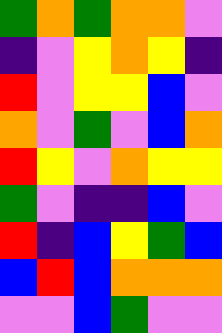[["green", "orange", "green", "orange", "orange", "violet"], ["indigo", "violet", "yellow", "orange", "yellow", "indigo"], ["red", "violet", "yellow", "yellow", "blue", "violet"], ["orange", "violet", "green", "violet", "blue", "orange"], ["red", "yellow", "violet", "orange", "yellow", "yellow"], ["green", "violet", "indigo", "indigo", "blue", "violet"], ["red", "indigo", "blue", "yellow", "green", "blue"], ["blue", "red", "blue", "orange", "orange", "orange"], ["violet", "violet", "blue", "green", "violet", "violet"]]